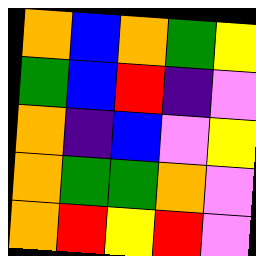[["orange", "blue", "orange", "green", "yellow"], ["green", "blue", "red", "indigo", "violet"], ["orange", "indigo", "blue", "violet", "yellow"], ["orange", "green", "green", "orange", "violet"], ["orange", "red", "yellow", "red", "violet"]]